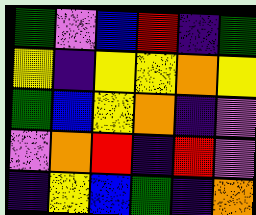[["green", "violet", "blue", "red", "indigo", "green"], ["yellow", "indigo", "yellow", "yellow", "orange", "yellow"], ["green", "blue", "yellow", "orange", "indigo", "violet"], ["violet", "orange", "red", "indigo", "red", "violet"], ["indigo", "yellow", "blue", "green", "indigo", "orange"]]